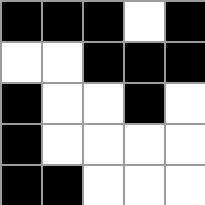[["black", "black", "black", "white", "black"], ["white", "white", "black", "black", "black"], ["black", "white", "white", "black", "white"], ["black", "white", "white", "white", "white"], ["black", "black", "white", "white", "white"]]